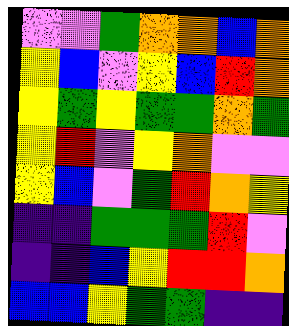[["violet", "violet", "green", "orange", "orange", "blue", "orange"], ["yellow", "blue", "violet", "yellow", "blue", "red", "orange"], ["yellow", "green", "yellow", "green", "green", "orange", "green"], ["yellow", "red", "violet", "yellow", "orange", "violet", "violet"], ["yellow", "blue", "violet", "green", "red", "orange", "yellow"], ["indigo", "indigo", "green", "green", "green", "red", "violet"], ["indigo", "indigo", "blue", "yellow", "red", "red", "orange"], ["blue", "blue", "yellow", "green", "green", "indigo", "indigo"]]